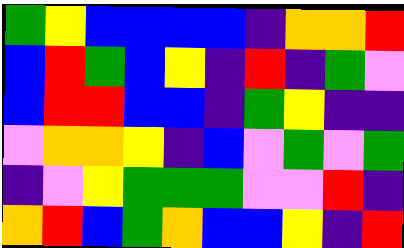[["green", "yellow", "blue", "blue", "blue", "blue", "indigo", "orange", "orange", "red"], ["blue", "red", "green", "blue", "yellow", "indigo", "red", "indigo", "green", "violet"], ["blue", "red", "red", "blue", "blue", "indigo", "green", "yellow", "indigo", "indigo"], ["violet", "orange", "orange", "yellow", "indigo", "blue", "violet", "green", "violet", "green"], ["indigo", "violet", "yellow", "green", "green", "green", "violet", "violet", "red", "indigo"], ["orange", "red", "blue", "green", "orange", "blue", "blue", "yellow", "indigo", "red"]]